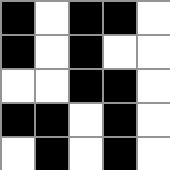[["black", "white", "black", "black", "white"], ["black", "white", "black", "white", "white"], ["white", "white", "black", "black", "white"], ["black", "black", "white", "black", "white"], ["white", "black", "white", "black", "white"]]